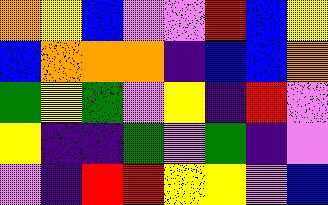[["orange", "yellow", "blue", "violet", "violet", "red", "blue", "yellow"], ["blue", "orange", "orange", "orange", "indigo", "blue", "blue", "orange"], ["green", "yellow", "green", "violet", "yellow", "indigo", "red", "violet"], ["yellow", "indigo", "indigo", "green", "violet", "green", "indigo", "violet"], ["violet", "indigo", "red", "red", "yellow", "yellow", "violet", "blue"]]